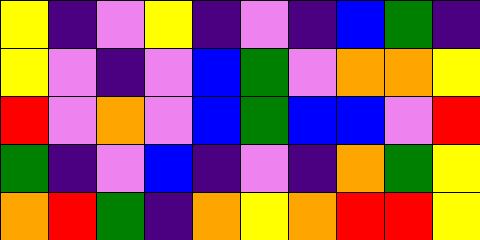[["yellow", "indigo", "violet", "yellow", "indigo", "violet", "indigo", "blue", "green", "indigo"], ["yellow", "violet", "indigo", "violet", "blue", "green", "violet", "orange", "orange", "yellow"], ["red", "violet", "orange", "violet", "blue", "green", "blue", "blue", "violet", "red"], ["green", "indigo", "violet", "blue", "indigo", "violet", "indigo", "orange", "green", "yellow"], ["orange", "red", "green", "indigo", "orange", "yellow", "orange", "red", "red", "yellow"]]